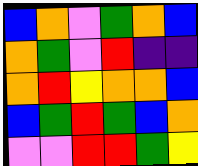[["blue", "orange", "violet", "green", "orange", "blue"], ["orange", "green", "violet", "red", "indigo", "indigo"], ["orange", "red", "yellow", "orange", "orange", "blue"], ["blue", "green", "red", "green", "blue", "orange"], ["violet", "violet", "red", "red", "green", "yellow"]]